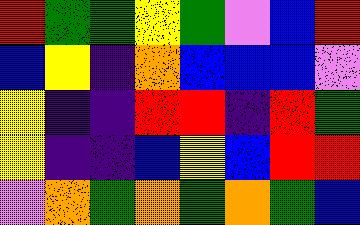[["red", "green", "green", "yellow", "green", "violet", "blue", "red"], ["blue", "yellow", "indigo", "orange", "blue", "blue", "blue", "violet"], ["yellow", "indigo", "indigo", "red", "red", "indigo", "red", "green"], ["yellow", "indigo", "indigo", "blue", "yellow", "blue", "red", "red"], ["violet", "orange", "green", "orange", "green", "orange", "green", "blue"]]